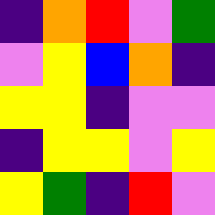[["indigo", "orange", "red", "violet", "green"], ["violet", "yellow", "blue", "orange", "indigo"], ["yellow", "yellow", "indigo", "violet", "violet"], ["indigo", "yellow", "yellow", "violet", "yellow"], ["yellow", "green", "indigo", "red", "violet"]]